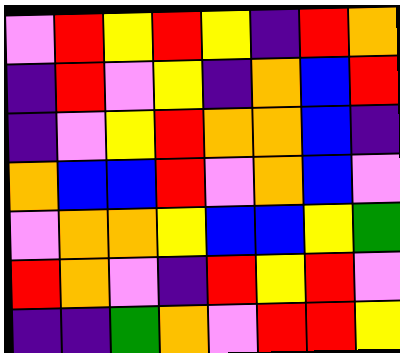[["violet", "red", "yellow", "red", "yellow", "indigo", "red", "orange"], ["indigo", "red", "violet", "yellow", "indigo", "orange", "blue", "red"], ["indigo", "violet", "yellow", "red", "orange", "orange", "blue", "indigo"], ["orange", "blue", "blue", "red", "violet", "orange", "blue", "violet"], ["violet", "orange", "orange", "yellow", "blue", "blue", "yellow", "green"], ["red", "orange", "violet", "indigo", "red", "yellow", "red", "violet"], ["indigo", "indigo", "green", "orange", "violet", "red", "red", "yellow"]]